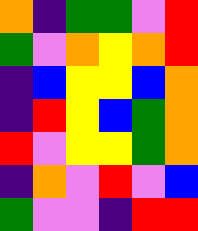[["orange", "indigo", "green", "green", "violet", "red"], ["green", "violet", "orange", "yellow", "orange", "red"], ["indigo", "blue", "yellow", "yellow", "blue", "orange"], ["indigo", "red", "yellow", "blue", "green", "orange"], ["red", "violet", "yellow", "yellow", "green", "orange"], ["indigo", "orange", "violet", "red", "violet", "blue"], ["green", "violet", "violet", "indigo", "red", "red"]]